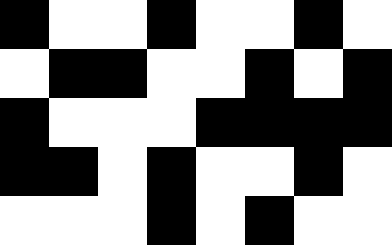[["black", "white", "white", "black", "white", "white", "black", "white"], ["white", "black", "black", "white", "white", "black", "white", "black"], ["black", "white", "white", "white", "black", "black", "black", "black"], ["black", "black", "white", "black", "white", "white", "black", "white"], ["white", "white", "white", "black", "white", "black", "white", "white"]]